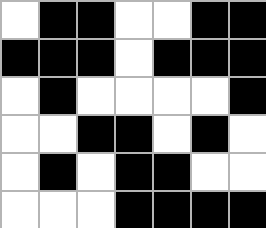[["white", "black", "black", "white", "white", "black", "black"], ["black", "black", "black", "white", "black", "black", "black"], ["white", "black", "white", "white", "white", "white", "black"], ["white", "white", "black", "black", "white", "black", "white"], ["white", "black", "white", "black", "black", "white", "white"], ["white", "white", "white", "black", "black", "black", "black"]]